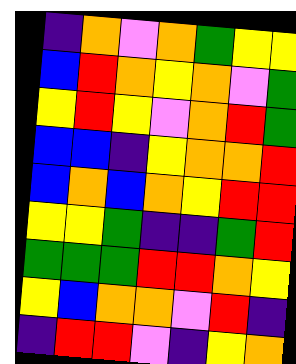[["indigo", "orange", "violet", "orange", "green", "yellow", "yellow"], ["blue", "red", "orange", "yellow", "orange", "violet", "green"], ["yellow", "red", "yellow", "violet", "orange", "red", "green"], ["blue", "blue", "indigo", "yellow", "orange", "orange", "red"], ["blue", "orange", "blue", "orange", "yellow", "red", "red"], ["yellow", "yellow", "green", "indigo", "indigo", "green", "red"], ["green", "green", "green", "red", "red", "orange", "yellow"], ["yellow", "blue", "orange", "orange", "violet", "red", "indigo"], ["indigo", "red", "red", "violet", "indigo", "yellow", "orange"]]